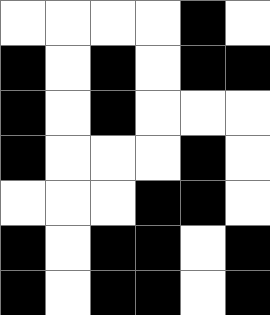[["white", "white", "white", "white", "black", "white"], ["black", "white", "black", "white", "black", "black"], ["black", "white", "black", "white", "white", "white"], ["black", "white", "white", "white", "black", "white"], ["white", "white", "white", "black", "black", "white"], ["black", "white", "black", "black", "white", "black"], ["black", "white", "black", "black", "white", "black"]]